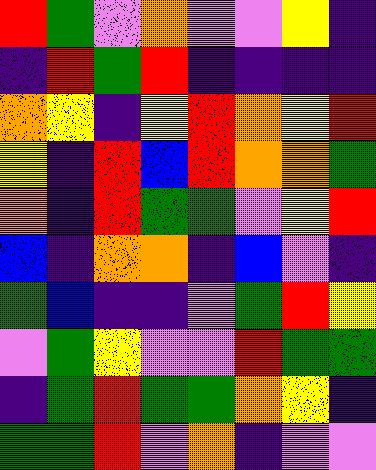[["red", "green", "violet", "orange", "violet", "violet", "yellow", "indigo"], ["indigo", "red", "green", "red", "indigo", "indigo", "indigo", "indigo"], ["orange", "yellow", "indigo", "yellow", "red", "orange", "yellow", "red"], ["yellow", "indigo", "red", "blue", "red", "orange", "orange", "green"], ["orange", "indigo", "red", "green", "green", "violet", "yellow", "red"], ["blue", "indigo", "orange", "orange", "indigo", "blue", "violet", "indigo"], ["green", "blue", "indigo", "indigo", "violet", "green", "red", "yellow"], ["violet", "green", "yellow", "violet", "violet", "red", "green", "green"], ["indigo", "green", "red", "green", "green", "orange", "yellow", "indigo"], ["green", "green", "red", "violet", "orange", "indigo", "violet", "violet"]]